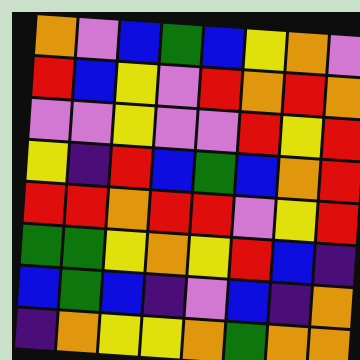[["orange", "violet", "blue", "green", "blue", "yellow", "orange", "violet"], ["red", "blue", "yellow", "violet", "red", "orange", "red", "orange"], ["violet", "violet", "yellow", "violet", "violet", "red", "yellow", "red"], ["yellow", "indigo", "red", "blue", "green", "blue", "orange", "red"], ["red", "red", "orange", "red", "red", "violet", "yellow", "red"], ["green", "green", "yellow", "orange", "yellow", "red", "blue", "indigo"], ["blue", "green", "blue", "indigo", "violet", "blue", "indigo", "orange"], ["indigo", "orange", "yellow", "yellow", "orange", "green", "orange", "orange"]]